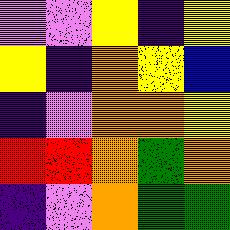[["violet", "violet", "yellow", "indigo", "yellow"], ["yellow", "indigo", "orange", "yellow", "blue"], ["indigo", "violet", "orange", "orange", "yellow"], ["red", "red", "orange", "green", "orange"], ["indigo", "violet", "orange", "green", "green"]]